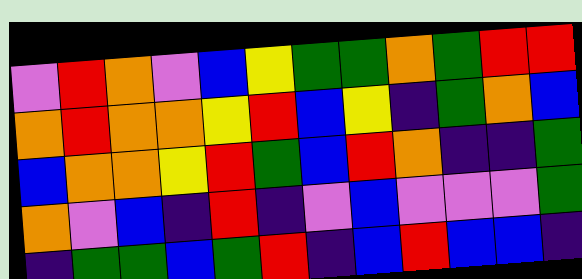[["violet", "red", "orange", "violet", "blue", "yellow", "green", "green", "orange", "green", "red", "red"], ["orange", "red", "orange", "orange", "yellow", "red", "blue", "yellow", "indigo", "green", "orange", "blue"], ["blue", "orange", "orange", "yellow", "red", "green", "blue", "red", "orange", "indigo", "indigo", "green"], ["orange", "violet", "blue", "indigo", "red", "indigo", "violet", "blue", "violet", "violet", "violet", "green"], ["indigo", "green", "green", "blue", "green", "red", "indigo", "blue", "red", "blue", "blue", "indigo"]]